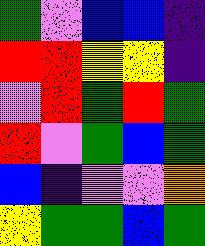[["green", "violet", "blue", "blue", "indigo"], ["red", "red", "yellow", "yellow", "indigo"], ["violet", "red", "green", "red", "green"], ["red", "violet", "green", "blue", "green"], ["blue", "indigo", "violet", "violet", "orange"], ["yellow", "green", "green", "blue", "green"]]